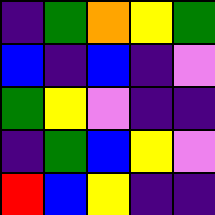[["indigo", "green", "orange", "yellow", "green"], ["blue", "indigo", "blue", "indigo", "violet"], ["green", "yellow", "violet", "indigo", "indigo"], ["indigo", "green", "blue", "yellow", "violet"], ["red", "blue", "yellow", "indigo", "indigo"]]